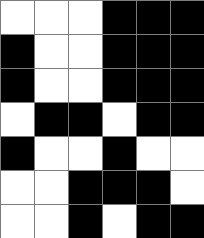[["white", "white", "white", "black", "black", "black"], ["black", "white", "white", "black", "black", "black"], ["black", "white", "white", "black", "black", "black"], ["white", "black", "black", "white", "black", "black"], ["black", "white", "white", "black", "white", "white"], ["white", "white", "black", "black", "black", "white"], ["white", "white", "black", "white", "black", "black"]]